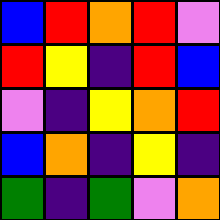[["blue", "red", "orange", "red", "violet"], ["red", "yellow", "indigo", "red", "blue"], ["violet", "indigo", "yellow", "orange", "red"], ["blue", "orange", "indigo", "yellow", "indigo"], ["green", "indigo", "green", "violet", "orange"]]